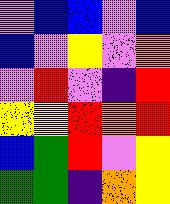[["violet", "blue", "blue", "violet", "blue"], ["blue", "violet", "yellow", "violet", "orange"], ["violet", "red", "violet", "indigo", "red"], ["yellow", "yellow", "red", "orange", "red"], ["blue", "green", "red", "violet", "yellow"], ["green", "green", "indigo", "orange", "yellow"]]